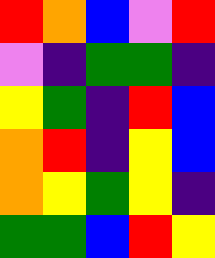[["red", "orange", "blue", "violet", "red"], ["violet", "indigo", "green", "green", "indigo"], ["yellow", "green", "indigo", "red", "blue"], ["orange", "red", "indigo", "yellow", "blue"], ["orange", "yellow", "green", "yellow", "indigo"], ["green", "green", "blue", "red", "yellow"]]